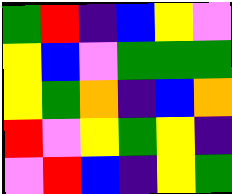[["green", "red", "indigo", "blue", "yellow", "violet"], ["yellow", "blue", "violet", "green", "green", "green"], ["yellow", "green", "orange", "indigo", "blue", "orange"], ["red", "violet", "yellow", "green", "yellow", "indigo"], ["violet", "red", "blue", "indigo", "yellow", "green"]]